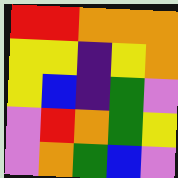[["red", "red", "orange", "orange", "orange"], ["yellow", "yellow", "indigo", "yellow", "orange"], ["yellow", "blue", "indigo", "green", "violet"], ["violet", "red", "orange", "green", "yellow"], ["violet", "orange", "green", "blue", "violet"]]